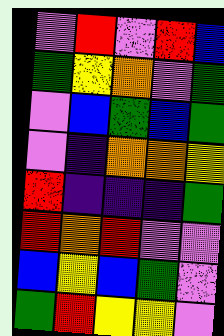[["violet", "red", "violet", "red", "blue"], ["green", "yellow", "orange", "violet", "green"], ["violet", "blue", "green", "blue", "green"], ["violet", "indigo", "orange", "orange", "yellow"], ["red", "indigo", "indigo", "indigo", "green"], ["red", "orange", "red", "violet", "violet"], ["blue", "yellow", "blue", "green", "violet"], ["green", "red", "yellow", "yellow", "violet"]]